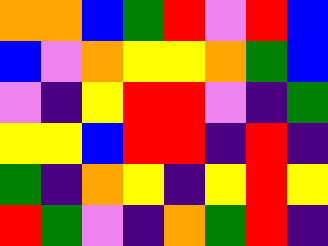[["orange", "orange", "blue", "green", "red", "violet", "red", "blue"], ["blue", "violet", "orange", "yellow", "yellow", "orange", "green", "blue"], ["violet", "indigo", "yellow", "red", "red", "violet", "indigo", "green"], ["yellow", "yellow", "blue", "red", "red", "indigo", "red", "indigo"], ["green", "indigo", "orange", "yellow", "indigo", "yellow", "red", "yellow"], ["red", "green", "violet", "indigo", "orange", "green", "red", "indigo"]]